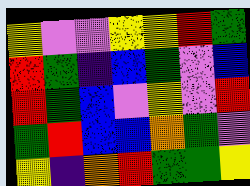[["yellow", "violet", "violet", "yellow", "yellow", "red", "green"], ["red", "green", "indigo", "blue", "green", "violet", "blue"], ["red", "green", "blue", "violet", "yellow", "violet", "red"], ["green", "red", "blue", "blue", "orange", "green", "violet"], ["yellow", "indigo", "orange", "red", "green", "green", "yellow"]]